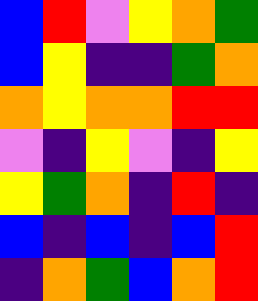[["blue", "red", "violet", "yellow", "orange", "green"], ["blue", "yellow", "indigo", "indigo", "green", "orange"], ["orange", "yellow", "orange", "orange", "red", "red"], ["violet", "indigo", "yellow", "violet", "indigo", "yellow"], ["yellow", "green", "orange", "indigo", "red", "indigo"], ["blue", "indigo", "blue", "indigo", "blue", "red"], ["indigo", "orange", "green", "blue", "orange", "red"]]